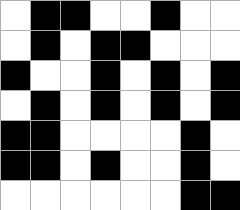[["white", "black", "black", "white", "white", "black", "white", "white"], ["white", "black", "white", "black", "black", "white", "white", "white"], ["black", "white", "white", "black", "white", "black", "white", "black"], ["white", "black", "white", "black", "white", "black", "white", "black"], ["black", "black", "white", "white", "white", "white", "black", "white"], ["black", "black", "white", "black", "white", "white", "black", "white"], ["white", "white", "white", "white", "white", "white", "black", "black"]]